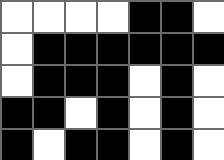[["white", "white", "white", "white", "black", "black", "white"], ["white", "black", "black", "black", "black", "black", "black"], ["white", "black", "black", "black", "white", "black", "white"], ["black", "black", "white", "black", "white", "black", "white"], ["black", "white", "black", "black", "white", "black", "white"]]